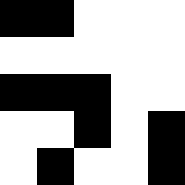[["black", "black", "white", "white", "white"], ["white", "white", "white", "white", "white"], ["black", "black", "black", "white", "white"], ["white", "white", "black", "white", "black"], ["white", "black", "white", "white", "black"]]